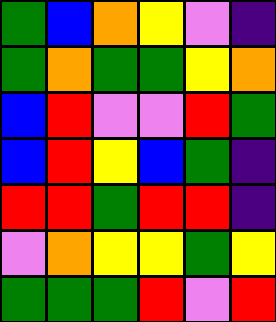[["green", "blue", "orange", "yellow", "violet", "indigo"], ["green", "orange", "green", "green", "yellow", "orange"], ["blue", "red", "violet", "violet", "red", "green"], ["blue", "red", "yellow", "blue", "green", "indigo"], ["red", "red", "green", "red", "red", "indigo"], ["violet", "orange", "yellow", "yellow", "green", "yellow"], ["green", "green", "green", "red", "violet", "red"]]